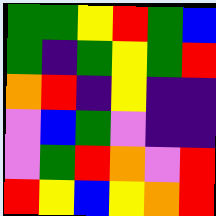[["green", "green", "yellow", "red", "green", "blue"], ["green", "indigo", "green", "yellow", "green", "red"], ["orange", "red", "indigo", "yellow", "indigo", "indigo"], ["violet", "blue", "green", "violet", "indigo", "indigo"], ["violet", "green", "red", "orange", "violet", "red"], ["red", "yellow", "blue", "yellow", "orange", "red"]]